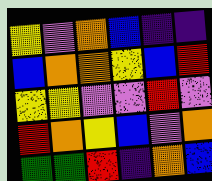[["yellow", "violet", "orange", "blue", "indigo", "indigo"], ["blue", "orange", "orange", "yellow", "blue", "red"], ["yellow", "yellow", "violet", "violet", "red", "violet"], ["red", "orange", "yellow", "blue", "violet", "orange"], ["green", "green", "red", "indigo", "orange", "blue"]]